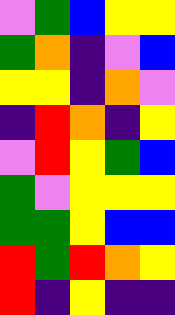[["violet", "green", "blue", "yellow", "yellow"], ["green", "orange", "indigo", "violet", "blue"], ["yellow", "yellow", "indigo", "orange", "violet"], ["indigo", "red", "orange", "indigo", "yellow"], ["violet", "red", "yellow", "green", "blue"], ["green", "violet", "yellow", "yellow", "yellow"], ["green", "green", "yellow", "blue", "blue"], ["red", "green", "red", "orange", "yellow"], ["red", "indigo", "yellow", "indigo", "indigo"]]